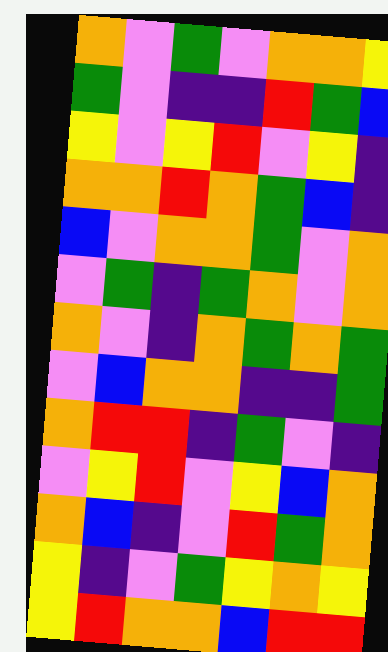[["orange", "violet", "green", "violet", "orange", "orange", "yellow"], ["green", "violet", "indigo", "indigo", "red", "green", "blue"], ["yellow", "violet", "yellow", "red", "violet", "yellow", "indigo"], ["orange", "orange", "red", "orange", "green", "blue", "indigo"], ["blue", "violet", "orange", "orange", "green", "violet", "orange"], ["violet", "green", "indigo", "green", "orange", "violet", "orange"], ["orange", "violet", "indigo", "orange", "green", "orange", "green"], ["violet", "blue", "orange", "orange", "indigo", "indigo", "green"], ["orange", "red", "red", "indigo", "green", "violet", "indigo"], ["violet", "yellow", "red", "violet", "yellow", "blue", "orange"], ["orange", "blue", "indigo", "violet", "red", "green", "orange"], ["yellow", "indigo", "violet", "green", "yellow", "orange", "yellow"], ["yellow", "red", "orange", "orange", "blue", "red", "red"]]